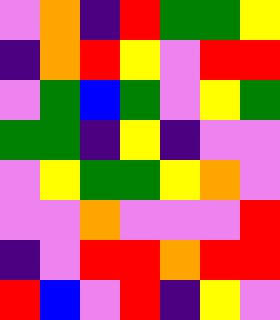[["violet", "orange", "indigo", "red", "green", "green", "yellow"], ["indigo", "orange", "red", "yellow", "violet", "red", "red"], ["violet", "green", "blue", "green", "violet", "yellow", "green"], ["green", "green", "indigo", "yellow", "indigo", "violet", "violet"], ["violet", "yellow", "green", "green", "yellow", "orange", "violet"], ["violet", "violet", "orange", "violet", "violet", "violet", "red"], ["indigo", "violet", "red", "red", "orange", "red", "red"], ["red", "blue", "violet", "red", "indigo", "yellow", "violet"]]